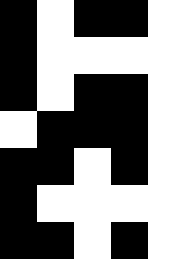[["black", "white", "black", "black", "white"], ["black", "white", "white", "white", "white"], ["black", "white", "black", "black", "white"], ["white", "black", "black", "black", "white"], ["black", "black", "white", "black", "white"], ["black", "white", "white", "white", "white"], ["black", "black", "white", "black", "white"]]